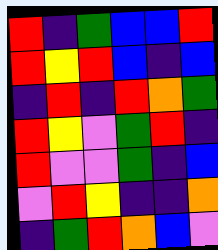[["red", "indigo", "green", "blue", "blue", "red"], ["red", "yellow", "red", "blue", "indigo", "blue"], ["indigo", "red", "indigo", "red", "orange", "green"], ["red", "yellow", "violet", "green", "red", "indigo"], ["red", "violet", "violet", "green", "indigo", "blue"], ["violet", "red", "yellow", "indigo", "indigo", "orange"], ["indigo", "green", "red", "orange", "blue", "violet"]]